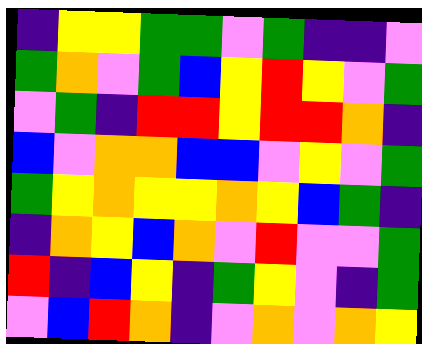[["indigo", "yellow", "yellow", "green", "green", "violet", "green", "indigo", "indigo", "violet"], ["green", "orange", "violet", "green", "blue", "yellow", "red", "yellow", "violet", "green"], ["violet", "green", "indigo", "red", "red", "yellow", "red", "red", "orange", "indigo"], ["blue", "violet", "orange", "orange", "blue", "blue", "violet", "yellow", "violet", "green"], ["green", "yellow", "orange", "yellow", "yellow", "orange", "yellow", "blue", "green", "indigo"], ["indigo", "orange", "yellow", "blue", "orange", "violet", "red", "violet", "violet", "green"], ["red", "indigo", "blue", "yellow", "indigo", "green", "yellow", "violet", "indigo", "green"], ["violet", "blue", "red", "orange", "indigo", "violet", "orange", "violet", "orange", "yellow"]]